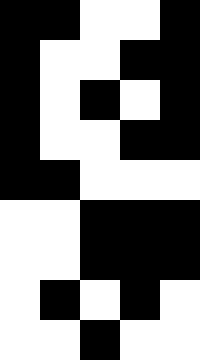[["black", "black", "white", "white", "black"], ["black", "white", "white", "black", "black"], ["black", "white", "black", "white", "black"], ["black", "white", "white", "black", "black"], ["black", "black", "white", "white", "white"], ["white", "white", "black", "black", "black"], ["white", "white", "black", "black", "black"], ["white", "black", "white", "black", "white"], ["white", "white", "black", "white", "white"]]